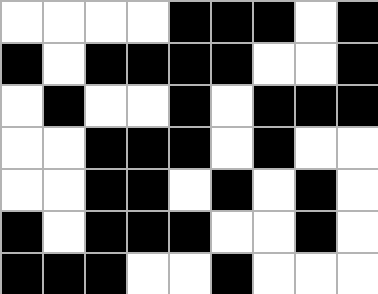[["white", "white", "white", "white", "black", "black", "black", "white", "black"], ["black", "white", "black", "black", "black", "black", "white", "white", "black"], ["white", "black", "white", "white", "black", "white", "black", "black", "black"], ["white", "white", "black", "black", "black", "white", "black", "white", "white"], ["white", "white", "black", "black", "white", "black", "white", "black", "white"], ["black", "white", "black", "black", "black", "white", "white", "black", "white"], ["black", "black", "black", "white", "white", "black", "white", "white", "white"]]